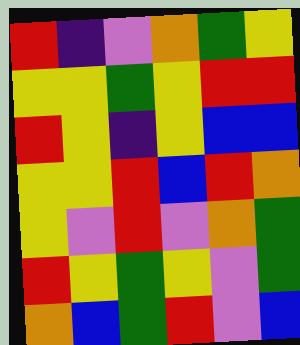[["red", "indigo", "violet", "orange", "green", "yellow"], ["yellow", "yellow", "green", "yellow", "red", "red"], ["red", "yellow", "indigo", "yellow", "blue", "blue"], ["yellow", "yellow", "red", "blue", "red", "orange"], ["yellow", "violet", "red", "violet", "orange", "green"], ["red", "yellow", "green", "yellow", "violet", "green"], ["orange", "blue", "green", "red", "violet", "blue"]]